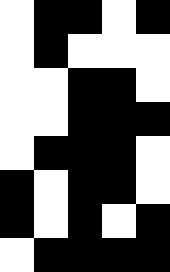[["white", "black", "black", "white", "black"], ["white", "black", "white", "white", "white"], ["white", "white", "black", "black", "white"], ["white", "white", "black", "black", "black"], ["white", "black", "black", "black", "white"], ["black", "white", "black", "black", "white"], ["black", "white", "black", "white", "black"], ["white", "black", "black", "black", "black"]]